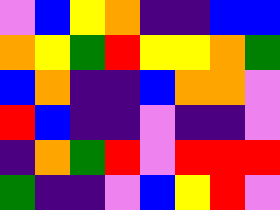[["violet", "blue", "yellow", "orange", "indigo", "indigo", "blue", "blue"], ["orange", "yellow", "green", "red", "yellow", "yellow", "orange", "green"], ["blue", "orange", "indigo", "indigo", "blue", "orange", "orange", "violet"], ["red", "blue", "indigo", "indigo", "violet", "indigo", "indigo", "violet"], ["indigo", "orange", "green", "red", "violet", "red", "red", "red"], ["green", "indigo", "indigo", "violet", "blue", "yellow", "red", "violet"]]